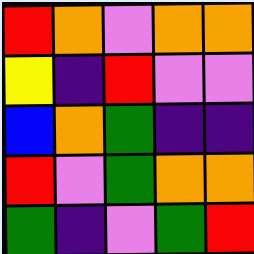[["red", "orange", "violet", "orange", "orange"], ["yellow", "indigo", "red", "violet", "violet"], ["blue", "orange", "green", "indigo", "indigo"], ["red", "violet", "green", "orange", "orange"], ["green", "indigo", "violet", "green", "red"]]